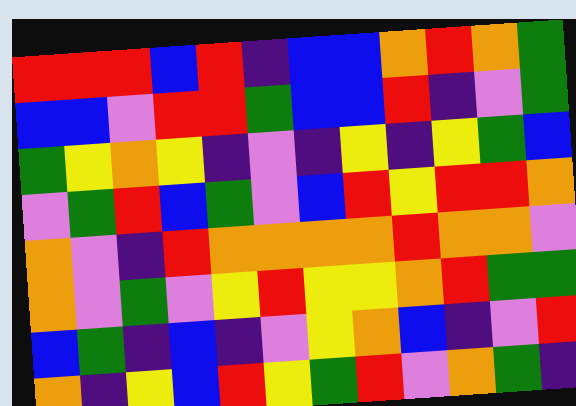[["red", "red", "red", "blue", "red", "indigo", "blue", "blue", "orange", "red", "orange", "green"], ["blue", "blue", "violet", "red", "red", "green", "blue", "blue", "red", "indigo", "violet", "green"], ["green", "yellow", "orange", "yellow", "indigo", "violet", "indigo", "yellow", "indigo", "yellow", "green", "blue"], ["violet", "green", "red", "blue", "green", "violet", "blue", "red", "yellow", "red", "red", "orange"], ["orange", "violet", "indigo", "red", "orange", "orange", "orange", "orange", "red", "orange", "orange", "violet"], ["orange", "violet", "green", "violet", "yellow", "red", "yellow", "yellow", "orange", "red", "green", "green"], ["blue", "green", "indigo", "blue", "indigo", "violet", "yellow", "orange", "blue", "indigo", "violet", "red"], ["orange", "indigo", "yellow", "blue", "red", "yellow", "green", "red", "violet", "orange", "green", "indigo"]]